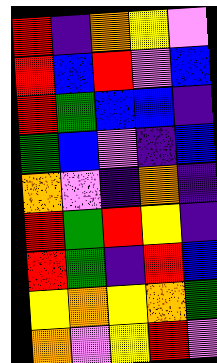[["red", "indigo", "orange", "yellow", "violet"], ["red", "blue", "red", "violet", "blue"], ["red", "green", "blue", "blue", "indigo"], ["green", "blue", "violet", "indigo", "blue"], ["orange", "violet", "indigo", "orange", "indigo"], ["red", "green", "red", "yellow", "indigo"], ["red", "green", "indigo", "red", "blue"], ["yellow", "orange", "yellow", "orange", "green"], ["orange", "violet", "yellow", "red", "violet"]]